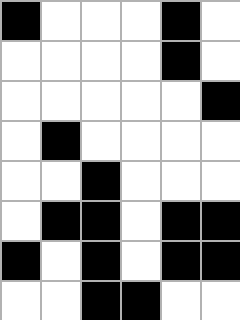[["black", "white", "white", "white", "black", "white"], ["white", "white", "white", "white", "black", "white"], ["white", "white", "white", "white", "white", "black"], ["white", "black", "white", "white", "white", "white"], ["white", "white", "black", "white", "white", "white"], ["white", "black", "black", "white", "black", "black"], ["black", "white", "black", "white", "black", "black"], ["white", "white", "black", "black", "white", "white"]]